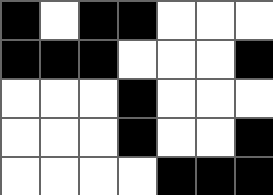[["black", "white", "black", "black", "white", "white", "white"], ["black", "black", "black", "white", "white", "white", "black"], ["white", "white", "white", "black", "white", "white", "white"], ["white", "white", "white", "black", "white", "white", "black"], ["white", "white", "white", "white", "black", "black", "black"]]